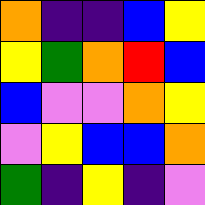[["orange", "indigo", "indigo", "blue", "yellow"], ["yellow", "green", "orange", "red", "blue"], ["blue", "violet", "violet", "orange", "yellow"], ["violet", "yellow", "blue", "blue", "orange"], ["green", "indigo", "yellow", "indigo", "violet"]]